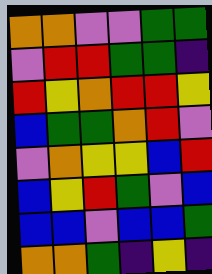[["orange", "orange", "violet", "violet", "green", "green"], ["violet", "red", "red", "green", "green", "indigo"], ["red", "yellow", "orange", "red", "red", "yellow"], ["blue", "green", "green", "orange", "red", "violet"], ["violet", "orange", "yellow", "yellow", "blue", "red"], ["blue", "yellow", "red", "green", "violet", "blue"], ["blue", "blue", "violet", "blue", "blue", "green"], ["orange", "orange", "green", "indigo", "yellow", "indigo"]]